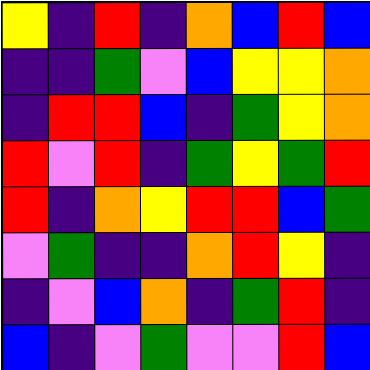[["yellow", "indigo", "red", "indigo", "orange", "blue", "red", "blue"], ["indigo", "indigo", "green", "violet", "blue", "yellow", "yellow", "orange"], ["indigo", "red", "red", "blue", "indigo", "green", "yellow", "orange"], ["red", "violet", "red", "indigo", "green", "yellow", "green", "red"], ["red", "indigo", "orange", "yellow", "red", "red", "blue", "green"], ["violet", "green", "indigo", "indigo", "orange", "red", "yellow", "indigo"], ["indigo", "violet", "blue", "orange", "indigo", "green", "red", "indigo"], ["blue", "indigo", "violet", "green", "violet", "violet", "red", "blue"]]